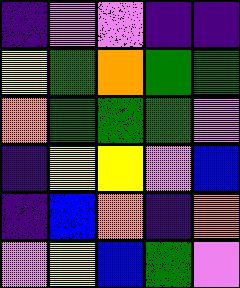[["indigo", "violet", "violet", "indigo", "indigo"], ["yellow", "green", "orange", "green", "green"], ["orange", "green", "green", "green", "violet"], ["indigo", "yellow", "yellow", "violet", "blue"], ["indigo", "blue", "orange", "indigo", "orange"], ["violet", "yellow", "blue", "green", "violet"]]